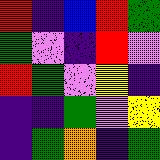[["red", "indigo", "blue", "red", "green"], ["green", "violet", "indigo", "red", "violet"], ["red", "green", "violet", "yellow", "indigo"], ["indigo", "indigo", "green", "violet", "yellow"], ["indigo", "green", "orange", "indigo", "green"]]